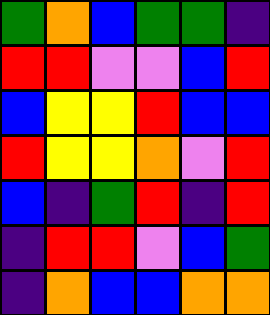[["green", "orange", "blue", "green", "green", "indigo"], ["red", "red", "violet", "violet", "blue", "red"], ["blue", "yellow", "yellow", "red", "blue", "blue"], ["red", "yellow", "yellow", "orange", "violet", "red"], ["blue", "indigo", "green", "red", "indigo", "red"], ["indigo", "red", "red", "violet", "blue", "green"], ["indigo", "orange", "blue", "blue", "orange", "orange"]]